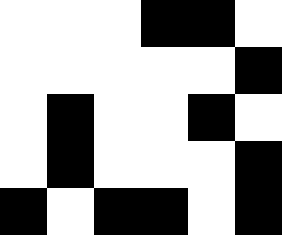[["white", "white", "white", "black", "black", "white"], ["white", "white", "white", "white", "white", "black"], ["white", "black", "white", "white", "black", "white"], ["white", "black", "white", "white", "white", "black"], ["black", "white", "black", "black", "white", "black"]]